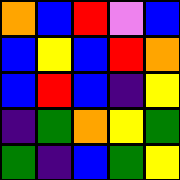[["orange", "blue", "red", "violet", "blue"], ["blue", "yellow", "blue", "red", "orange"], ["blue", "red", "blue", "indigo", "yellow"], ["indigo", "green", "orange", "yellow", "green"], ["green", "indigo", "blue", "green", "yellow"]]